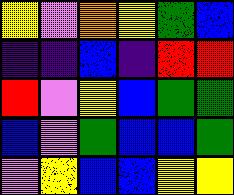[["yellow", "violet", "orange", "yellow", "green", "blue"], ["indigo", "indigo", "blue", "indigo", "red", "red"], ["red", "violet", "yellow", "blue", "green", "green"], ["blue", "violet", "green", "blue", "blue", "green"], ["violet", "yellow", "blue", "blue", "yellow", "yellow"]]